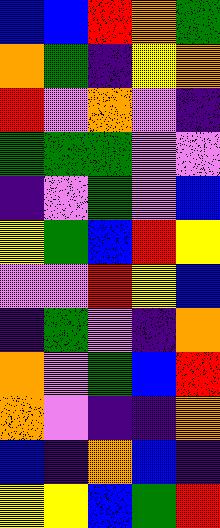[["blue", "blue", "red", "orange", "green"], ["orange", "green", "indigo", "yellow", "orange"], ["red", "violet", "orange", "violet", "indigo"], ["green", "green", "green", "violet", "violet"], ["indigo", "violet", "green", "violet", "blue"], ["yellow", "green", "blue", "red", "yellow"], ["violet", "violet", "red", "yellow", "blue"], ["indigo", "green", "violet", "indigo", "orange"], ["orange", "violet", "green", "blue", "red"], ["orange", "violet", "indigo", "indigo", "orange"], ["blue", "indigo", "orange", "blue", "indigo"], ["yellow", "yellow", "blue", "green", "red"]]